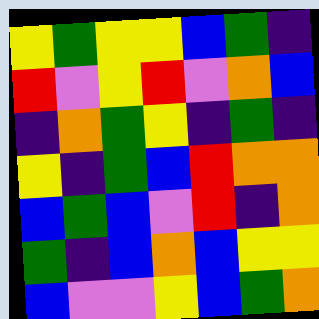[["yellow", "green", "yellow", "yellow", "blue", "green", "indigo"], ["red", "violet", "yellow", "red", "violet", "orange", "blue"], ["indigo", "orange", "green", "yellow", "indigo", "green", "indigo"], ["yellow", "indigo", "green", "blue", "red", "orange", "orange"], ["blue", "green", "blue", "violet", "red", "indigo", "orange"], ["green", "indigo", "blue", "orange", "blue", "yellow", "yellow"], ["blue", "violet", "violet", "yellow", "blue", "green", "orange"]]